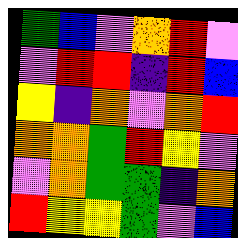[["green", "blue", "violet", "orange", "red", "violet"], ["violet", "red", "red", "indigo", "red", "blue"], ["yellow", "indigo", "orange", "violet", "orange", "red"], ["orange", "orange", "green", "red", "yellow", "violet"], ["violet", "orange", "green", "green", "indigo", "orange"], ["red", "yellow", "yellow", "green", "violet", "blue"]]